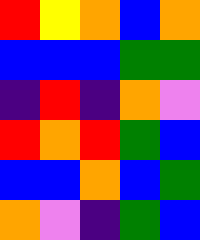[["red", "yellow", "orange", "blue", "orange"], ["blue", "blue", "blue", "green", "green"], ["indigo", "red", "indigo", "orange", "violet"], ["red", "orange", "red", "green", "blue"], ["blue", "blue", "orange", "blue", "green"], ["orange", "violet", "indigo", "green", "blue"]]